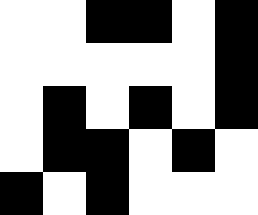[["white", "white", "black", "black", "white", "black"], ["white", "white", "white", "white", "white", "black"], ["white", "black", "white", "black", "white", "black"], ["white", "black", "black", "white", "black", "white"], ["black", "white", "black", "white", "white", "white"]]